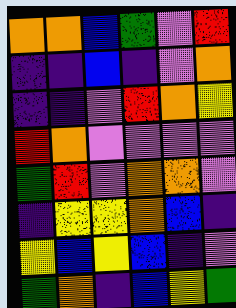[["orange", "orange", "blue", "green", "violet", "red"], ["indigo", "indigo", "blue", "indigo", "violet", "orange"], ["indigo", "indigo", "violet", "red", "orange", "yellow"], ["red", "orange", "violet", "violet", "violet", "violet"], ["green", "red", "violet", "orange", "orange", "violet"], ["indigo", "yellow", "yellow", "orange", "blue", "indigo"], ["yellow", "blue", "yellow", "blue", "indigo", "violet"], ["green", "orange", "indigo", "blue", "yellow", "green"]]